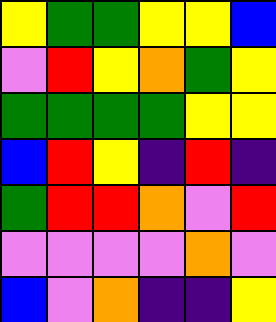[["yellow", "green", "green", "yellow", "yellow", "blue"], ["violet", "red", "yellow", "orange", "green", "yellow"], ["green", "green", "green", "green", "yellow", "yellow"], ["blue", "red", "yellow", "indigo", "red", "indigo"], ["green", "red", "red", "orange", "violet", "red"], ["violet", "violet", "violet", "violet", "orange", "violet"], ["blue", "violet", "orange", "indigo", "indigo", "yellow"]]